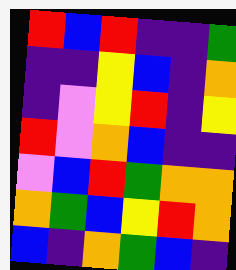[["red", "blue", "red", "indigo", "indigo", "green"], ["indigo", "indigo", "yellow", "blue", "indigo", "orange"], ["indigo", "violet", "yellow", "red", "indigo", "yellow"], ["red", "violet", "orange", "blue", "indigo", "indigo"], ["violet", "blue", "red", "green", "orange", "orange"], ["orange", "green", "blue", "yellow", "red", "orange"], ["blue", "indigo", "orange", "green", "blue", "indigo"]]